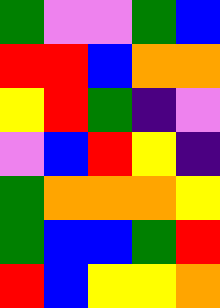[["green", "violet", "violet", "green", "blue"], ["red", "red", "blue", "orange", "orange"], ["yellow", "red", "green", "indigo", "violet"], ["violet", "blue", "red", "yellow", "indigo"], ["green", "orange", "orange", "orange", "yellow"], ["green", "blue", "blue", "green", "red"], ["red", "blue", "yellow", "yellow", "orange"]]